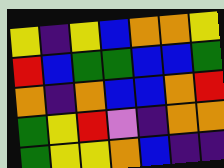[["yellow", "indigo", "yellow", "blue", "orange", "orange", "yellow"], ["red", "blue", "green", "green", "blue", "blue", "green"], ["orange", "indigo", "orange", "blue", "blue", "orange", "red"], ["green", "yellow", "red", "violet", "indigo", "orange", "orange"], ["green", "yellow", "yellow", "orange", "blue", "indigo", "indigo"]]